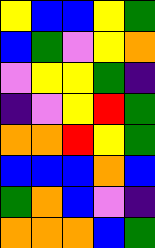[["yellow", "blue", "blue", "yellow", "green"], ["blue", "green", "violet", "yellow", "orange"], ["violet", "yellow", "yellow", "green", "indigo"], ["indigo", "violet", "yellow", "red", "green"], ["orange", "orange", "red", "yellow", "green"], ["blue", "blue", "blue", "orange", "blue"], ["green", "orange", "blue", "violet", "indigo"], ["orange", "orange", "orange", "blue", "green"]]